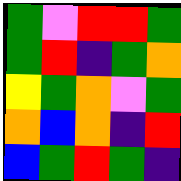[["green", "violet", "red", "red", "green"], ["green", "red", "indigo", "green", "orange"], ["yellow", "green", "orange", "violet", "green"], ["orange", "blue", "orange", "indigo", "red"], ["blue", "green", "red", "green", "indigo"]]